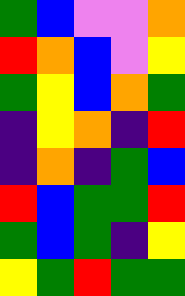[["green", "blue", "violet", "violet", "orange"], ["red", "orange", "blue", "violet", "yellow"], ["green", "yellow", "blue", "orange", "green"], ["indigo", "yellow", "orange", "indigo", "red"], ["indigo", "orange", "indigo", "green", "blue"], ["red", "blue", "green", "green", "red"], ["green", "blue", "green", "indigo", "yellow"], ["yellow", "green", "red", "green", "green"]]